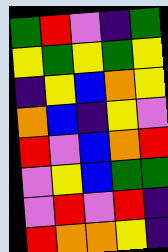[["green", "red", "violet", "indigo", "green"], ["yellow", "green", "yellow", "green", "yellow"], ["indigo", "yellow", "blue", "orange", "yellow"], ["orange", "blue", "indigo", "yellow", "violet"], ["red", "violet", "blue", "orange", "red"], ["violet", "yellow", "blue", "green", "green"], ["violet", "red", "violet", "red", "indigo"], ["red", "orange", "orange", "yellow", "indigo"]]